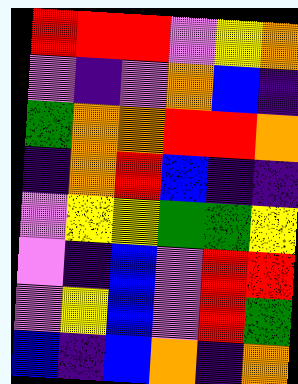[["red", "red", "red", "violet", "yellow", "orange"], ["violet", "indigo", "violet", "orange", "blue", "indigo"], ["green", "orange", "orange", "red", "red", "orange"], ["indigo", "orange", "red", "blue", "indigo", "indigo"], ["violet", "yellow", "yellow", "green", "green", "yellow"], ["violet", "indigo", "blue", "violet", "red", "red"], ["violet", "yellow", "blue", "violet", "red", "green"], ["blue", "indigo", "blue", "orange", "indigo", "orange"]]